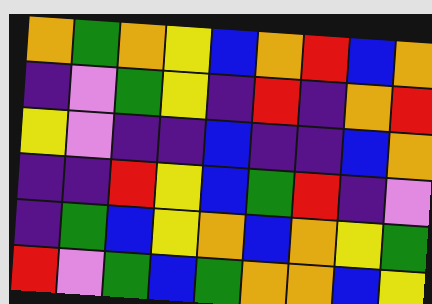[["orange", "green", "orange", "yellow", "blue", "orange", "red", "blue", "orange"], ["indigo", "violet", "green", "yellow", "indigo", "red", "indigo", "orange", "red"], ["yellow", "violet", "indigo", "indigo", "blue", "indigo", "indigo", "blue", "orange"], ["indigo", "indigo", "red", "yellow", "blue", "green", "red", "indigo", "violet"], ["indigo", "green", "blue", "yellow", "orange", "blue", "orange", "yellow", "green"], ["red", "violet", "green", "blue", "green", "orange", "orange", "blue", "yellow"]]